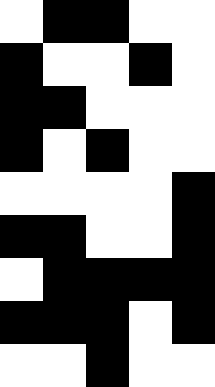[["white", "black", "black", "white", "white"], ["black", "white", "white", "black", "white"], ["black", "black", "white", "white", "white"], ["black", "white", "black", "white", "white"], ["white", "white", "white", "white", "black"], ["black", "black", "white", "white", "black"], ["white", "black", "black", "black", "black"], ["black", "black", "black", "white", "black"], ["white", "white", "black", "white", "white"]]